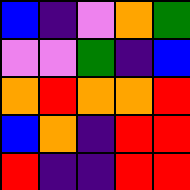[["blue", "indigo", "violet", "orange", "green"], ["violet", "violet", "green", "indigo", "blue"], ["orange", "red", "orange", "orange", "red"], ["blue", "orange", "indigo", "red", "red"], ["red", "indigo", "indigo", "red", "red"]]